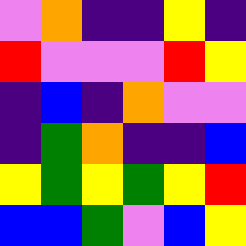[["violet", "orange", "indigo", "indigo", "yellow", "indigo"], ["red", "violet", "violet", "violet", "red", "yellow"], ["indigo", "blue", "indigo", "orange", "violet", "violet"], ["indigo", "green", "orange", "indigo", "indigo", "blue"], ["yellow", "green", "yellow", "green", "yellow", "red"], ["blue", "blue", "green", "violet", "blue", "yellow"]]